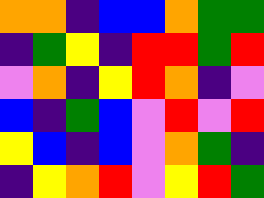[["orange", "orange", "indigo", "blue", "blue", "orange", "green", "green"], ["indigo", "green", "yellow", "indigo", "red", "red", "green", "red"], ["violet", "orange", "indigo", "yellow", "red", "orange", "indigo", "violet"], ["blue", "indigo", "green", "blue", "violet", "red", "violet", "red"], ["yellow", "blue", "indigo", "blue", "violet", "orange", "green", "indigo"], ["indigo", "yellow", "orange", "red", "violet", "yellow", "red", "green"]]